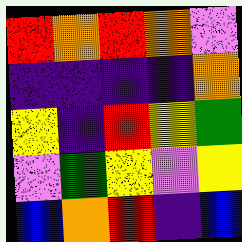[["red", "orange", "red", "orange", "violet"], ["indigo", "indigo", "indigo", "indigo", "orange"], ["yellow", "indigo", "red", "yellow", "green"], ["violet", "green", "yellow", "violet", "yellow"], ["blue", "orange", "red", "indigo", "blue"]]